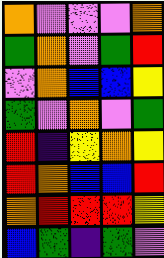[["orange", "violet", "violet", "violet", "orange"], ["green", "orange", "violet", "green", "red"], ["violet", "orange", "blue", "blue", "yellow"], ["green", "violet", "orange", "violet", "green"], ["red", "indigo", "yellow", "orange", "yellow"], ["red", "orange", "blue", "blue", "red"], ["orange", "red", "red", "red", "yellow"], ["blue", "green", "indigo", "green", "violet"]]